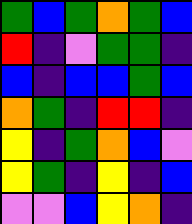[["green", "blue", "green", "orange", "green", "blue"], ["red", "indigo", "violet", "green", "green", "indigo"], ["blue", "indigo", "blue", "blue", "green", "blue"], ["orange", "green", "indigo", "red", "red", "indigo"], ["yellow", "indigo", "green", "orange", "blue", "violet"], ["yellow", "green", "indigo", "yellow", "indigo", "blue"], ["violet", "violet", "blue", "yellow", "orange", "indigo"]]